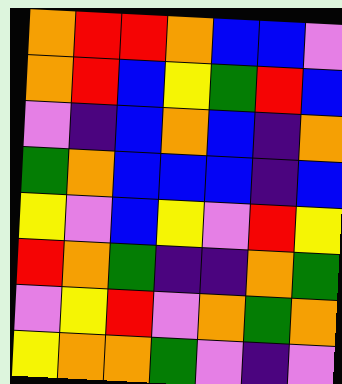[["orange", "red", "red", "orange", "blue", "blue", "violet"], ["orange", "red", "blue", "yellow", "green", "red", "blue"], ["violet", "indigo", "blue", "orange", "blue", "indigo", "orange"], ["green", "orange", "blue", "blue", "blue", "indigo", "blue"], ["yellow", "violet", "blue", "yellow", "violet", "red", "yellow"], ["red", "orange", "green", "indigo", "indigo", "orange", "green"], ["violet", "yellow", "red", "violet", "orange", "green", "orange"], ["yellow", "orange", "orange", "green", "violet", "indigo", "violet"]]